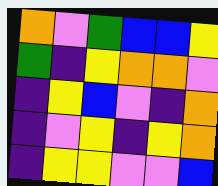[["orange", "violet", "green", "blue", "blue", "yellow"], ["green", "indigo", "yellow", "orange", "orange", "violet"], ["indigo", "yellow", "blue", "violet", "indigo", "orange"], ["indigo", "violet", "yellow", "indigo", "yellow", "orange"], ["indigo", "yellow", "yellow", "violet", "violet", "blue"]]